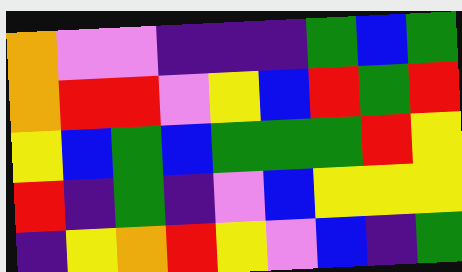[["orange", "violet", "violet", "indigo", "indigo", "indigo", "green", "blue", "green"], ["orange", "red", "red", "violet", "yellow", "blue", "red", "green", "red"], ["yellow", "blue", "green", "blue", "green", "green", "green", "red", "yellow"], ["red", "indigo", "green", "indigo", "violet", "blue", "yellow", "yellow", "yellow"], ["indigo", "yellow", "orange", "red", "yellow", "violet", "blue", "indigo", "green"]]